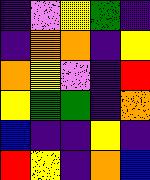[["indigo", "violet", "yellow", "green", "indigo"], ["indigo", "orange", "orange", "indigo", "yellow"], ["orange", "yellow", "violet", "indigo", "red"], ["yellow", "green", "green", "indigo", "orange"], ["blue", "indigo", "indigo", "yellow", "indigo"], ["red", "yellow", "indigo", "orange", "blue"]]